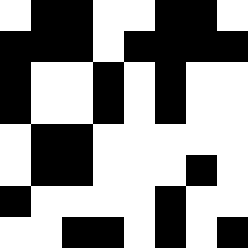[["white", "black", "black", "white", "white", "black", "black", "white"], ["black", "black", "black", "white", "black", "black", "black", "black"], ["black", "white", "white", "black", "white", "black", "white", "white"], ["black", "white", "white", "black", "white", "black", "white", "white"], ["white", "black", "black", "white", "white", "white", "white", "white"], ["white", "black", "black", "white", "white", "white", "black", "white"], ["black", "white", "white", "white", "white", "black", "white", "white"], ["white", "white", "black", "black", "white", "black", "white", "black"]]